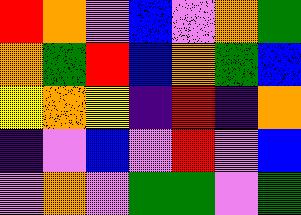[["red", "orange", "violet", "blue", "violet", "orange", "green"], ["orange", "green", "red", "blue", "orange", "green", "blue"], ["yellow", "orange", "yellow", "indigo", "red", "indigo", "orange"], ["indigo", "violet", "blue", "violet", "red", "violet", "blue"], ["violet", "orange", "violet", "green", "green", "violet", "green"]]